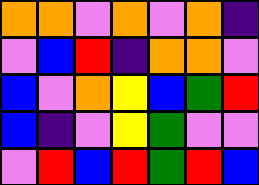[["orange", "orange", "violet", "orange", "violet", "orange", "indigo"], ["violet", "blue", "red", "indigo", "orange", "orange", "violet"], ["blue", "violet", "orange", "yellow", "blue", "green", "red"], ["blue", "indigo", "violet", "yellow", "green", "violet", "violet"], ["violet", "red", "blue", "red", "green", "red", "blue"]]